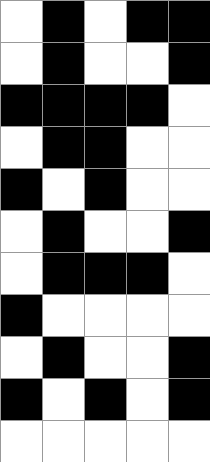[["white", "black", "white", "black", "black"], ["white", "black", "white", "white", "black"], ["black", "black", "black", "black", "white"], ["white", "black", "black", "white", "white"], ["black", "white", "black", "white", "white"], ["white", "black", "white", "white", "black"], ["white", "black", "black", "black", "white"], ["black", "white", "white", "white", "white"], ["white", "black", "white", "white", "black"], ["black", "white", "black", "white", "black"], ["white", "white", "white", "white", "white"]]